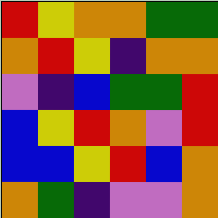[["red", "yellow", "orange", "orange", "green", "green"], ["orange", "red", "yellow", "indigo", "orange", "orange"], ["violet", "indigo", "blue", "green", "green", "red"], ["blue", "yellow", "red", "orange", "violet", "red"], ["blue", "blue", "yellow", "red", "blue", "orange"], ["orange", "green", "indigo", "violet", "violet", "orange"]]